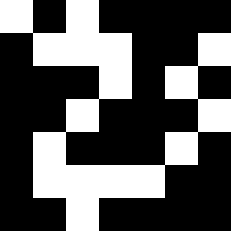[["white", "black", "white", "black", "black", "black", "black"], ["black", "white", "white", "white", "black", "black", "white"], ["black", "black", "black", "white", "black", "white", "black"], ["black", "black", "white", "black", "black", "black", "white"], ["black", "white", "black", "black", "black", "white", "black"], ["black", "white", "white", "white", "white", "black", "black"], ["black", "black", "white", "black", "black", "black", "black"]]